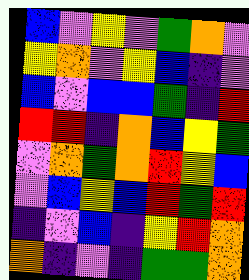[["blue", "violet", "yellow", "violet", "green", "orange", "violet"], ["yellow", "orange", "violet", "yellow", "blue", "indigo", "violet"], ["blue", "violet", "blue", "blue", "green", "indigo", "red"], ["red", "red", "indigo", "orange", "blue", "yellow", "green"], ["violet", "orange", "green", "orange", "red", "yellow", "blue"], ["violet", "blue", "yellow", "blue", "red", "green", "red"], ["indigo", "violet", "blue", "indigo", "yellow", "red", "orange"], ["orange", "indigo", "violet", "indigo", "green", "green", "orange"]]